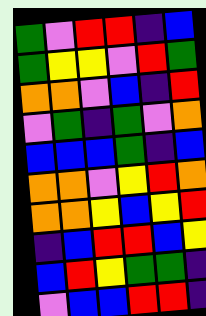[["green", "violet", "red", "red", "indigo", "blue"], ["green", "yellow", "yellow", "violet", "red", "green"], ["orange", "orange", "violet", "blue", "indigo", "red"], ["violet", "green", "indigo", "green", "violet", "orange"], ["blue", "blue", "blue", "green", "indigo", "blue"], ["orange", "orange", "violet", "yellow", "red", "orange"], ["orange", "orange", "yellow", "blue", "yellow", "red"], ["indigo", "blue", "red", "red", "blue", "yellow"], ["blue", "red", "yellow", "green", "green", "indigo"], ["violet", "blue", "blue", "red", "red", "indigo"]]